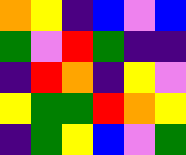[["orange", "yellow", "indigo", "blue", "violet", "blue"], ["green", "violet", "red", "green", "indigo", "indigo"], ["indigo", "red", "orange", "indigo", "yellow", "violet"], ["yellow", "green", "green", "red", "orange", "yellow"], ["indigo", "green", "yellow", "blue", "violet", "green"]]